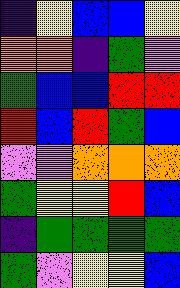[["indigo", "yellow", "blue", "blue", "yellow"], ["orange", "orange", "indigo", "green", "violet"], ["green", "blue", "blue", "red", "red"], ["red", "blue", "red", "green", "blue"], ["violet", "violet", "orange", "orange", "orange"], ["green", "yellow", "yellow", "red", "blue"], ["indigo", "green", "green", "green", "green"], ["green", "violet", "yellow", "yellow", "blue"]]